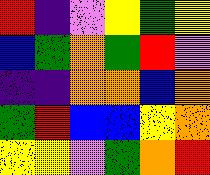[["red", "indigo", "violet", "yellow", "green", "yellow"], ["blue", "green", "orange", "green", "red", "violet"], ["indigo", "indigo", "orange", "orange", "blue", "orange"], ["green", "red", "blue", "blue", "yellow", "orange"], ["yellow", "yellow", "violet", "green", "orange", "red"]]